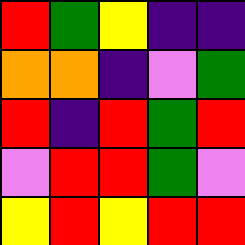[["red", "green", "yellow", "indigo", "indigo"], ["orange", "orange", "indigo", "violet", "green"], ["red", "indigo", "red", "green", "red"], ["violet", "red", "red", "green", "violet"], ["yellow", "red", "yellow", "red", "red"]]